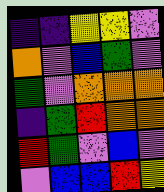[["indigo", "indigo", "yellow", "yellow", "violet"], ["orange", "violet", "blue", "green", "violet"], ["green", "violet", "orange", "orange", "orange"], ["indigo", "green", "red", "orange", "orange"], ["red", "green", "violet", "blue", "violet"], ["violet", "blue", "blue", "red", "yellow"]]